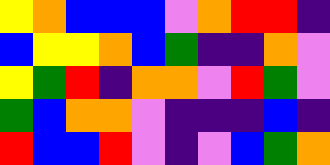[["yellow", "orange", "blue", "blue", "blue", "violet", "orange", "red", "red", "indigo"], ["blue", "yellow", "yellow", "orange", "blue", "green", "indigo", "indigo", "orange", "violet"], ["yellow", "green", "red", "indigo", "orange", "orange", "violet", "red", "green", "violet"], ["green", "blue", "orange", "orange", "violet", "indigo", "indigo", "indigo", "blue", "indigo"], ["red", "blue", "blue", "red", "violet", "indigo", "violet", "blue", "green", "orange"]]